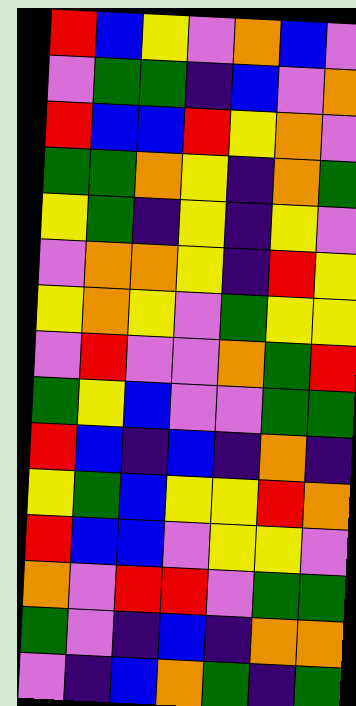[["red", "blue", "yellow", "violet", "orange", "blue", "violet"], ["violet", "green", "green", "indigo", "blue", "violet", "orange"], ["red", "blue", "blue", "red", "yellow", "orange", "violet"], ["green", "green", "orange", "yellow", "indigo", "orange", "green"], ["yellow", "green", "indigo", "yellow", "indigo", "yellow", "violet"], ["violet", "orange", "orange", "yellow", "indigo", "red", "yellow"], ["yellow", "orange", "yellow", "violet", "green", "yellow", "yellow"], ["violet", "red", "violet", "violet", "orange", "green", "red"], ["green", "yellow", "blue", "violet", "violet", "green", "green"], ["red", "blue", "indigo", "blue", "indigo", "orange", "indigo"], ["yellow", "green", "blue", "yellow", "yellow", "red", "orange"], ["red", "blue", "blue", "violet", "yellow", "yellow", "violet"], ["orange", "violet", "red", "red", "violet", "green", "green"], ["green", "violet", "indigo", "blue", "indigo", "orange", "orange"], ["violet", "indigo", "blue", "orange", "green", "indigo", "green"]]